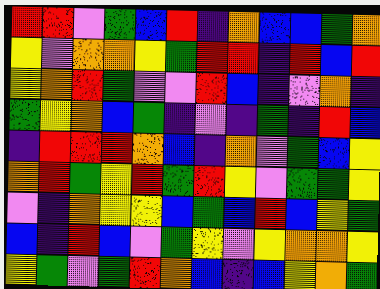[["red", "red", "violet", "green", "blue", "red", "indigo", "orange", "blue", "blue", "green", "orange"], ["yellow", "violet", "orange", "orange", "yellow", "green", "red", "red", "indigo", "red", "blue", "red"], ["yellow", "orange", "red", "green", "violet", "violet", "red", "blue", "indigo", "violet", "orange", "indigo"], ["green", "yellow", "orange", "blue", "green", "indigo", "violet", "indigo", "green", "indigo", "red", "blue"], ["indigo", "red", "red", "red", "orange", "blue", "indigo", "orange", "violet", "green", "blue", "yellow"], ["orange", "red", "green", "yellow", "red", "green", "red", "yellow", "violet", "green", "green", "yellow"], ["violet", "indigo", "orange", "yellow", "yellow", "blue", "green", "blue", "red", "blue", "yellow", "green"], ["blue", "indigo", "red", "blue", "violet", "green", "yellow", "violet", "yellow", "orange", "orange", "yellow"], ["yellow", "green", "violet", "green", "red", "orange", "blue", "indigo", "blue", "yellow", "orange", "green"]]